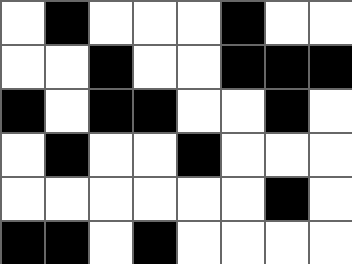[["white", "black", "white", "white", "white", "black", "white", "white"], ["white", "white", "black", "white", "white", "black", "black", "black"], ["black", "white", "black", "black", "white", "white", "black", "white"], ["white", "black", "white", "white", "black", "white", "white", "white"], ["white", "white", "white", "white", "white", "white", "black", "white"], ["black", "black", "white", "black", "white", "white", "white", "white"]]